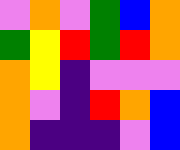[["violet", "orange", "violet", "green", "blue", "orange"], ["green", "yellow", "red", "green", "red", "orange"], ["orange", "yellow", "indigo", "violet", "violet", "violet"], ["orange", "violet", "indigo", "red", "orange", "blue"], ["orange", "indigo", "indigo", "indigo", "violet", "blue"]]